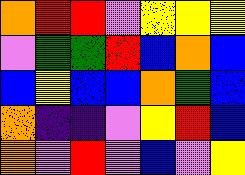[["orange", "red", "red", "violet", "yellow", "yellow", "yellow"], ["violet", "green", "green", "red", "blue", "orange", "blue"], ["blue", "yellow", "blue", "blue", "orange", "green", "blue"], ["orange", "indigo", "indigo", "violet", "yellow", "red", "blue"], ["orange", "violet", "red", "violet", "blue", "violet", "yellow"]]